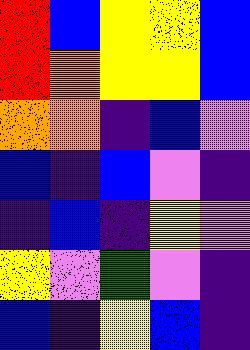[["red", "blue", "yellow", "yellow", "blue"], ["red", "orange", "yellow", "yellow", "blue"], ["orange", "orange", "indigo", "blue", "violet"], ["blue", "indigo", "blue", "violet", "indigo"], ["indigo", "blue", "indigo", "yellow", "violet"], ["yellow", "violet", "green", "violet", "indigo"], ["blue", "indigo", "yellow", "blue", "indigo"]]